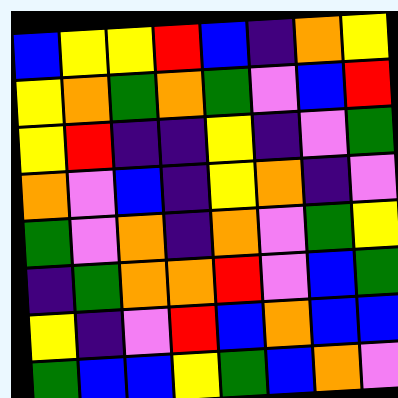[["blue", "yellow", "yellow", "red", "blue", "indigo", "orange", "yellow"], ["yellow", "orange", "green", "orange", "green", "violet", "blue", "red"], ["yellow", "red", "indigo", "indigo", "yellow", "indigo", "violet", "green"], ["orange", "violet", "blue", "indigo", "yellow", "orange", "indigo", "violet"], ["green", "violet", "orange", "indigo", "orange", "violet", "green", "yellow"], ["indigo", "green", "orange", "orange", "red", "violet", "blue", "green"], ["yellow", "indigo", "violet", "red", "blue", "orange", "blue", "blue"], ["green", "blue", "blue", "yellow", "green", "blue", "orange", "violet"]]